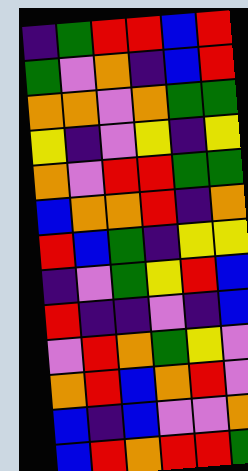[["indigo", "green", "red", "red", "blue", "red"], ["green", "violet", "orange", "indigo", "blue", "red"], ["orange", "orange", "violet", "orange", "green", "green"], ["yellow", "indigo", "violet", "yellow", "indigo", "yellow"], ["orange", "violet", "red", "red", "green", "green"], ["blue", "orange", "orange", "red", "indigo", "orange"], ["red", "blue", "green", "indigo", "yellow", "yellow"], ["indigo", "violet", "green", "yellow", "red", "blue"], ["red", "indigo", "indigo", "violet", "indigo", "blue"], ["violet", "red", "orange", "green", "yellow", "violet"], ["orange", "red", "blue", "orange", "red", "violet"], ["blue", "indigo", "blue", "violet", "violet", "orange"], ["blue", "red", "orange", "red", "red", "green"]]